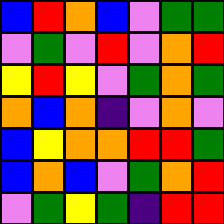[["blue", "red", "orange", "blue", "violet", "green", "green"], ["violet", "green", "violet", "red", "violet", "orange", "red"], ["yellow", "red", "yellow", "violet", "green", "orange", "green"], ["orange", "blue", "orange", "indigo", "violet", "orange", "violet"], ["blue", "yellow", "orange", "orange", "red", "red", "green"], ["blue", "orange", "blue", "violet", "green", "orange", "red"], ["violet", "green", "yellow", "green", "indigo", "red", "red"]]